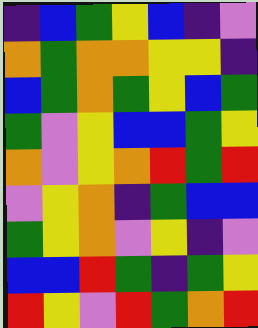[["indigo", "blue", "green", "yellow", "blue", "indigo", "violet"], ["orange", "green", "orange", "orange", "yellow", "yellow", "indigo"], ["blue", "green", "orange", "green", "yellow", "blue", "green"], ["green", "violet", "yellow", "blue", "blue", "green", "yellow"], ["orange", "violet", "yellow", "orange", "red", "green", "red"], ["violet", "yellow", "orange", "indigo", "green", "blue", "blue"], ["green", "yellow", "orange", "violet", "yellow", "indigo", "violet"], ["blue", "blue", "red", "green", "indigo", "green", "yellow"], ["red", "yellow", "violet", "red", "green", "orange", "red"]]